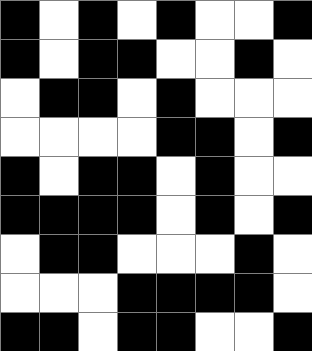[["black", "white", "black", "white", "black", "white", "white", "black"], ["black", "white", "black", "black", "white", "white", "black", "white"], ["white", "black", "black", "white", "black", "white", "white", "white"], ["white", "white", "white", "white", "black", "black", "white", "black"], ["black", "white", "black", "black", "white", "black", "white", "white"], ["black", "black", "black", "black", "white", "black", "white", "black"], ["white", "black", "black", "white", "white", "white", "black", "white"], ["white", "white", "white", "black", "black", "black", "black", "white"], ["black", "black", "white", "black", "black", "white", "white", "black"]]